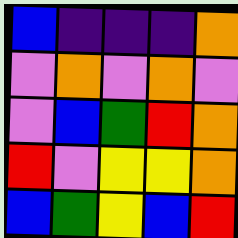[["blue", "indigo", "indigo", "indigo", "orange"], ["violet", "orange", "violet", "orange", "violet"], ["violet", "blue", "green", "red", "orange"], ["red", "violet", "yellow", "yellow", "orange"], ["blue", "green", "yellow", "blue", "red"]]